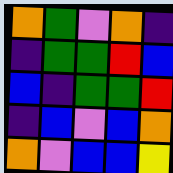[["orange", "green", "violet", "orange", "indigo"], ["indigo", "green", "green", "red", "blue"], ["blue", "indigo", "green", "green", "red"], ["indigo", "blue", "violet", "blue", "orange"], ["orange", "violet", "blue", "blue", "yellow"]]